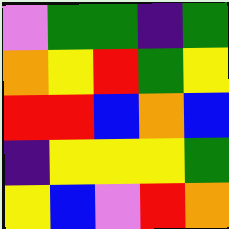[["violet", "green", "green", "indigo", "green"], ["orange", "yellow", "red", "green", "yellow"], ["red", "red", "blue", "orange", "blue"], ["indigo", "yellow", "yellow", "yellow", "green"], ["yellow", "blue", "violet", "red", "orange"]]